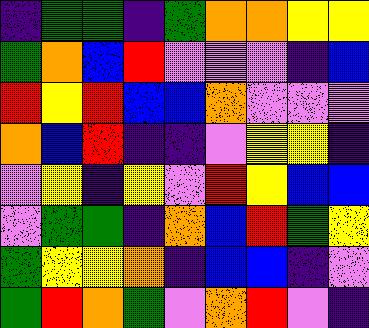[["indigo", "green", "green", "indigo", "green", "orange", "orange", "yellow", "yellow"], ["green", "orange", "blue", "red", "violet", "violet", "violet", "indigo", "blue"], ["red", "yellow", "red", "blue", "blue", "orange", "violet", "violet", "violet"], ["orange", "blue", "red", "indigo", "indigo", "violet", "yellow", "yellow", "indigo"], ["violet", "yellow", "indigo", "yellow", "violet", "red", "yellow", "blue", "blue"], ["violet", "green", "green", "indigo", "orange", "blue", "red", "green", "yellow"], ["green", "yellow", "yellow", "orange", "indigo", "blue", "blue", "indigo", "violet"], ["green", "red", "orange", "green", "violet", "orange", "red", "violet", "indigo"]]